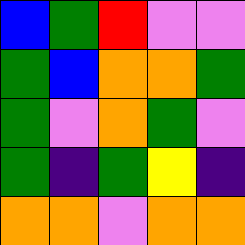[["blue", "green", "red", "violet", "violet"], ["green", "blue", "orange", "orange", "green"], ["green", "violet", "orange", "green", "violet"], ["green", "indigo", "green", "yellow", "indigo"], ["orange", "orange", "violet", "orange", "orange"]]